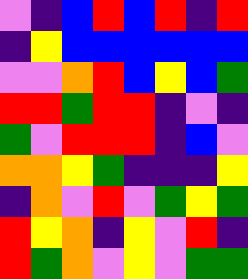[["violet", "indigo", "blue", "red", "blue", "red", "indigo", "red"], ["indigo", "yellow", "blue", "blue", "blue", "blue", "blue", "blue"], ["violet", "violet", "orange", "red", "blue", "yellow", "blue", "green"], ["red", "red", "green", "red", "red", "indigo", "violet", "indigo"], ["green", "violet", "red", "red", "red", "indigo", "blue", "violet"], ["orange", "orange", "yellow", "green", "indigo", "indigo", "indigo", "yellow"], ["indigo", "orange", "violet", "red", "violet", "green", "yellow", "green"], ["red", "yellow", "orange", "indigo", "yellow", "violet", "red", "indigo"], ["red", "green", "orange", "violet", "yellow", "violet", "green", "green"]]